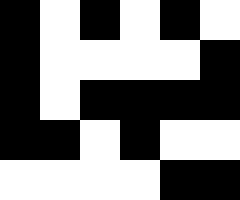[["black", "white", "black", "white", "black", "white"], ["black", "white", "white", "white", "white", "black"], ["black", "white", "black", "black", "black", "black"], ["black", "black", "white", "black", "white", "white"], ["white", "white", "white", "white", "black", "black"]]